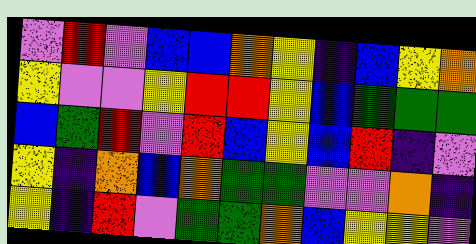[["violet", "red", "violet", "blue", "blue", "orange", "yellow", "indigo", "blue", "yellow", "orange"], ["yellow", "violet", "violet", "yellow", "red", "red", "yellow", "blue", "green", "green", "green"], ["blue", "green", "red", "violet", "red", "blue", "yellow", "blue", "red", "indigo", "violet"], ["yellow", "indigo", "orange", "blue", "orange", "green", "green", "violet", "violet", "orange", "indigo"], ["yellow", "indigo", "red", "violet", "green", "green", "orange", "blue", "yellow", "yellow", "violet"]]